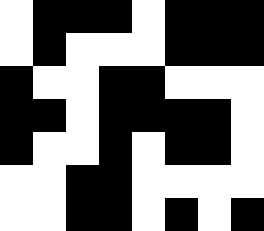[["white", "black", "black", "black", "white", "black", "black", "black"], ["white", "black", "white", "white", "white", "black", "black", "black"], ["black", "white", "white", "black", "black", "white", "white", "white"], ["black", "black", "white", "black", "black", "black", "black", "white"], ["black", "white", "white", "black", "white", "black", "black", "white"], ["white", "white", "black", "black", "white", "white", "white", "white"], ["white", "white", "black", "black", "white", "black", "white", "black"]]